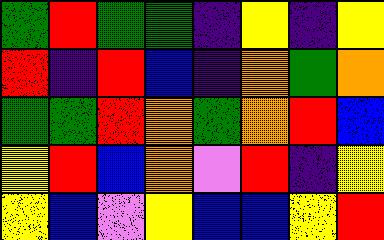[["green", "red", "green", "green", "indigo", "yellow", "indigo", "yellow"], ["red", "indigo", "red", "blue", "indigo", "orange", "green", "orange"], ["green", "green", "red", "orange", "green", "orange", "red", "blue"], ["yellow", "red", "blue", "orange", "violet", "red", "indigo", "yellow"], ["yellow", "blue", "violet", "yellow", "blue", "blue", "yellow", "red"]]